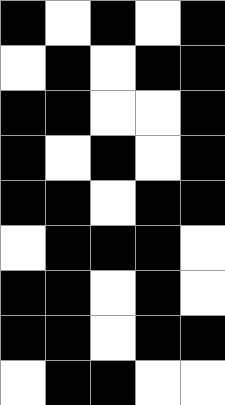[["black", "white", "black", "white", "black"], ["white", "black", "white", "black", "black"], ["black", "black", "white", "white", "black"], ["black", "white", "black", "white", "black"], ["black", "black", "white", "black", "black"], ["white", "black", "black", "black", "white"], ["black", "black", "white", "black", "white"], ["black", "black", "white", "black", "black"], ["white", "black", "black", "white", "white"]]